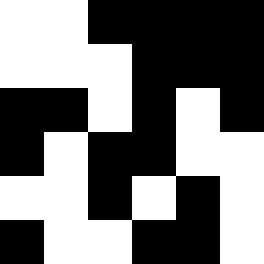[["white", "white", "black", "black", "black", "black"], ["white", "white", "white", "black", "black", "black"], ["black", "black", "white", "black", "white", "black"], ["black", "white", "black", "black", "white", "white"], ["white", "white", "black", "white", "black", "white"], ["black", "white", "white", "black", "black", "white"]]